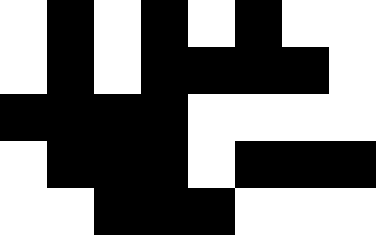[["white", "black", "white", "black", "white", "black", "white", "white"], ["white", "black", "white", "black", "black", "black", "black", "white"], ["black", "black", "black", "black", "white", "white", "white", "white"], ["white", "black", "black", "black", "white", "black", "black", "black"], ["white", "white", "black", "black", "black", "white", "white", "white"]]